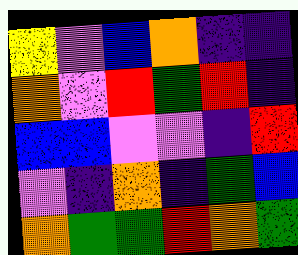[["yellow", "violet", "blue", "orange", "indigo", "indigo"], ["orange", "violet", "red", "green", "red", "indigo"], ["blue", "blue", "violet", "violet", "indigo", "red"], ["violet", "indigo", "orange", "indigo", "green", "blue"], ["orange", "green", "green", "red", "orange", "green"]]